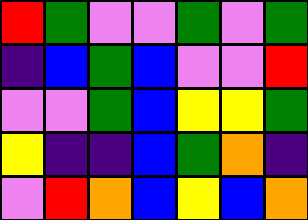[["red", "green", "violet", "violet", "green", "violet", "green"], ["indigo", "blue", "green", "blue", "violet", "violet", "red"], ["violet", "violet", "green", "blue", "yellow", "yellow", "green"], ["yellow", "indigo", "indigo", "blue", "green", "orange", "indigo"], ["violet", "red", "orange", "blue", "yellow", "blue", "orange"]]